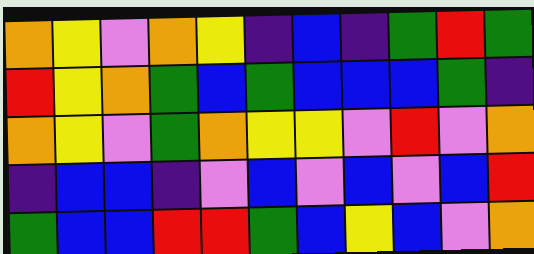[["orange", "yellow", "violet", "orange", "yellow", "indigo", "blue", "indigo", "green", "red", "green"], ["red", "yellow", "orange", "green", "blue", "green", "blue", "blue", "blue", "green", "indigo"], ["orange", "yellow", "violet", "green", "orange", "yellow", "yellow", "violet", "red", "violet", "orange"], ["indigo", "blue", "blue", "indigo", "violet", "blue", "violet", "blue", "violet", "blue", "red"], ["green", "blue", "blue", "red", "red", "green", "blue", "yellow", "blue", "violet", "orange"]]